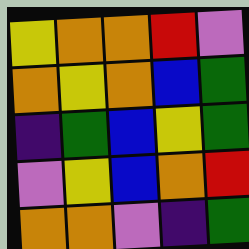[["yellow", "orange", "orange", "red", "violet"], ["orange", "yellow", "orange", "blue", "green"], ["indigo", "green", "blue", "yellow", "green"], ["violet", "yellow", "blue", "orange", "red"], ["orange", "orange", "violet", "indigo", "green"]]